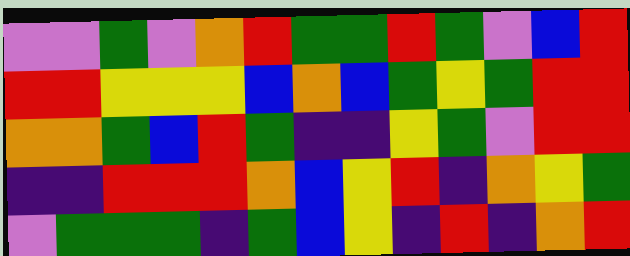[["violet", "violet", "green", "violet", "orange", "red", "green", "green", "red", "green", "violet", "blue", "red"], ["red", "red", "yellow", "yellow", "yellow", "blue", "orange", "blue", "green", "yellow", "green", "red", "red"], ["orange", "orange", "green", "blue", "red", "green", "indigo", "indigo", "yellow", "green", "violet", "red", "red"], ["indigo", "indigo", "red", "red", "red", "orange", "blue", "yellow", "red", "indigo", "orange", "yellow", "green"], ["violet", "green", "green", "green", "indigo", "green", "blue", "yellow", "indigo", "red", "indigo", "orange", "red"]]